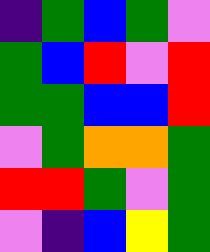[["indigo", "green", "blue", "green", "violet"], ["green", "blue", "red", "violet", "red"], ["green", "green", "blue", "blue", "red"], ["violet", "green", "orange", "orange", "green"], ["red", "red", "green", "violet", "green"], ["violet", "indigo", "blue", "yellow", "green"]]